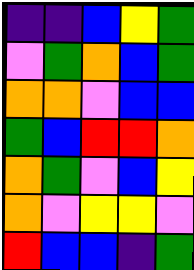[["indigo", "indigo", "blue", "yellow", "green"], ["violet", "green", "orange", "blue", "green"], ["orange", "orange", "violet", "blue", "blue"], ["green", "blue", "red", "red", "orange"], ["orange", "green", "violet", "blue", "yellow"], ["orange", "violet", "yellow", "yellow", "violet"], ["red", "blue", "blue", "indigo", "green"]]